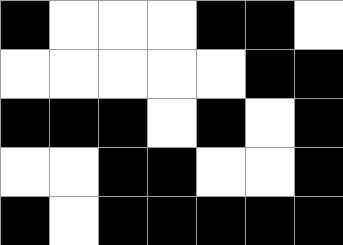[["black", "white", "white", "white", "black", "black", "white"], ["white", "white", "white", "white", "white", "black", "black"], ["black", "black", "black", "white", "black", "white", "black"], ["white", "white", "black", "black", "white", "white", "black"], ["black", "white", "black", "black", "black", "black", "black"]]